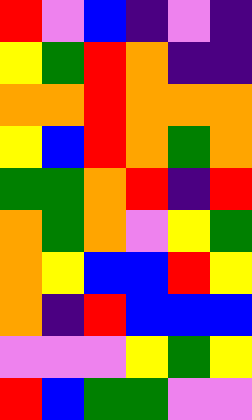[["red", "violet", "blue", "indigo", "violet", "indigo"], ["yellow", "green", "red", "orange", "indigo", "indigo"], ["orange", "orange", "red", "orange", "orange", "orange"], ["yellow", "blue", "red", "orange", "green", "orange"], ["green", "green", "orange", "red", "indigo", "red"], ["orange", "green", "orange", "violet", "yellow", "green"], ["orange", "yellow", "blue", "blue", "red", "yellow"], ["orange", "indigo", "red", "blue", "blue", "blue"], ["violet", "violet", "violet", "yellow", "green", "yellow"], ["red", "blue", "green", "green", "violet", "violet"]]